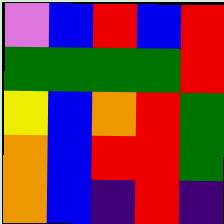[["violet", "blue", "red", "blue", "red"], ["green", "green", "green", "green", "red"], ["yellow", "blue", "orange", "red", "green"], ["orange", "blue", "red", "red", "green"], ["orange", "blue", "indigo", "red", "indigo"]]